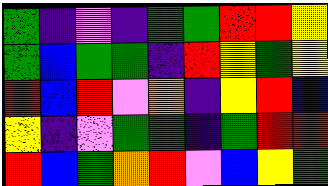[["green", "indigo", "violet", "indigo", "green", "green", "red", "red", "yellow"], ["green", "blue", "green", "green", "indigo", "red", "yellow", "green", "yellow"], ["red", "blue", "red", "violet", "orange", "indigo", "yellow", "red", "blue"], ["yellow", "indigo", "violet", "green", "green", "indigo", "green", "red", "red"], ["red", "blue", "green", "orange", "red", "violet", "blue", "yellow", "green"]]